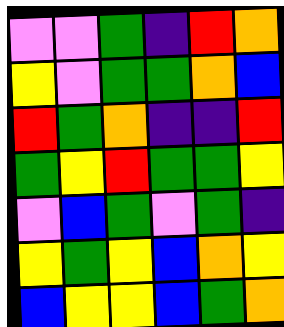[["violet", "violet", "green", "indigo", "red", "orange"], ["yellow", "violet", "green", "green", "orange", "blue"], ["red", "green", "orange", "indigo", "indigo", "red"], ["green", "yellow", "red", "green", "green", "yellow"], ["violet", "blue", "green", "violet", "green", "indigo"], ["yellow", "green", "yellow", "blue", "orange", "yellow"], ["blue", "yellow", "yellow", "blue", "green", "orange"]]